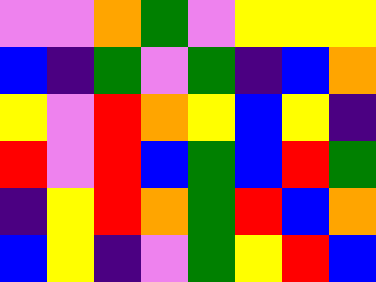[["violet", "violet", "orange", "green", "violet", "yellow", "yellow", "yellow"], ["blue", "indigo", "green", "violet", "green", "indigo", "blue", "orange"], ["yellow", "violet", "red", "orange", "yellow", "blue", "yellow", "indigo"], ["red", "violet", "red", "blue", "green", "blue", "red", "green"], ["indigo", "yellow", "red", "orange", "green", "red", "blue", "orange"], ["blue", "yellow", "indigo", "violet", "green", "yellow", "red", "blue"]]